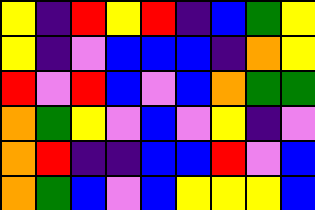[["yellow", "indigo", "red", "yellow", "red", "indigo", "blue", "green", "yellow"], ["yellow", "indigo", "violet", "blue", "blue", "blue", "indigo", "orange", "yellow"], ["red", "violet", "red", "blue", "violet", "blue", "orange", "green", "green"], ["orange", "green", "yellow", "violet", "blue", "violet", "yellow", "indigo", "violet"], ["orange", "red", "indigo", "indigo", "blue", "blue", "red", "violet", "blue"], ["orange", "green", "blue", "violet", "blue", "yellow", "yellow", "yellow", "blue"]]